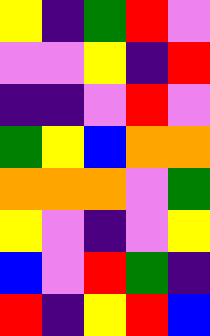[["yellow", "indigo", "green", "red", "violet"], ["violet", "violet", "yellow", "indigo", "red"], ["indigo", "indigo", "violet", "red", "violet"], ["green", "yellow", "blue", "orange", "orange"], ["orange", "orange", "orange", "violet", "green"], ["yellow", "violet", "indigo", "violet", "yellow"], ["blue", "violet", "red", "green", "indigo"], ["red", "indigo", "yellow", "red", "blue"]]